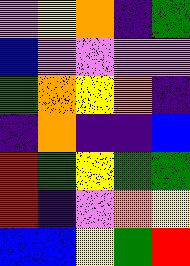[["violet", "yellow", "orange", "indigo", "green"], ["blue", "violet", "violet", "violet", "violet"], ["green", "orange", "yellow", "orange", "indigo"], ["indigo", "orange", "indigo", "indigo", "blue"], ["red", "green", "yellow", "green", "green"], ["red", "indigo", "violet", "orange", "yellow"], ["blue", "blue", "yellow", "green", "red"]]